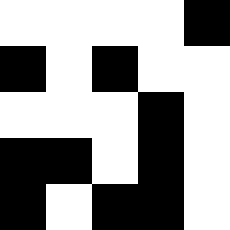[["white", "white", "white", "white", "black"], ["black", "white", "black", "white", "white"], ["white", "white", "white", "black", "white"], ["black", "black", "white", "black", "white"], ["black", "white", "black", "black", "white"]]